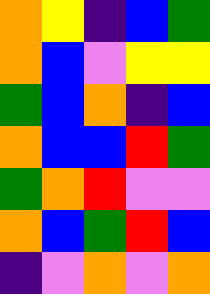[["orange", "yellow", "indigo", "blue", "green"], ["orange", "blue", "violet", "yellow", "yellow"], ["green", "blue", "orange", "indigo", "blue"], ["orange", "blue", "blue", "red", "green"], ["green", "orange", "red", "violet", "violet"], ["orange", "blue", "green", "red", "blue"], ["indigo", "violet", "orange", "violet", "orange"]]